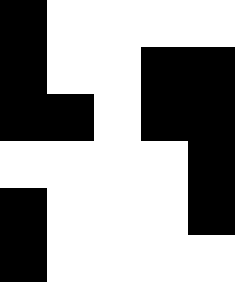[["black", "white", "white", "white", "white"], ["black", "white", "white", "black", "black"], ["black", "black", "white", "black", "black"], ["white", "white", "white", "white", "black"], ["black", "white", "white", "white", "black"], ["black", "white", "white", "white", "white"]]